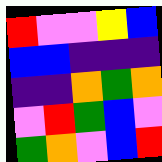[["red", "violet", "violet", "yellow", "blue"], ["blue", "blue", "indigo", "indigo", "indigo"], ["indigo", "indigo", "orange", "green", "orange"], ["violet", "red", "green", "blue", "violet"], ["green", "orange", "violet", "blue", "red"]]